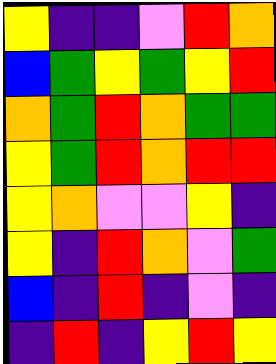[["yellow", "indigo", "indigo", "violet", "red", "orange"], ["blue", "green", "yellow", "green", "yellow", "red"], ["orange", "green", "red", "orange", "green", "green"], ["yellow", "green", "red", "orange", "red", "red"], ["yellow", "orange", "violet", "violet", "yellow", "indigo"], ["yellow", "indigo", "red", "orange", "violet", "green"], ["blue", "indigo", "red", "indigo", "violet", "indigo"], ["indigo", "red", "indigo", "yellow", "red", "yellow"]]